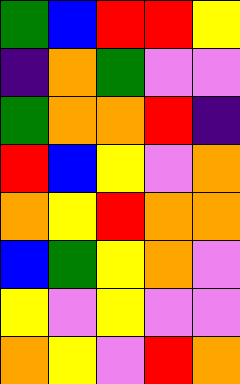[["green", "blue", "red", "red", "yellow"], ["indigo", "orange", "green", "violet", "violet"], ["green", "orange", "orange", "red", "indigo"], ["red", "blue", "yellow", "violet", "orange"], ["orange", "yellow", "red", "orange", "orange"], ["blue", "green", "yellow", "orange", "violet"], ["yellow", "violet", "yellow", "violet", "violet"], ["orange", "yellow", "violet", "red", "orange"]]